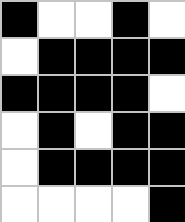[["black", "white", "white", "black", "white"], ["white", "black", "black", "black", "black"], ["black", "black", "black", "black", "white"], ["white", "black", "white", "black", "black"], ["white", "black", "black", "black", "black"], ["white", "white", "white", "white", "black"]]